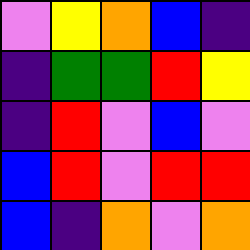[["violet", "yellow", "orange", "blue", "indigo"], ["indigo", "green", "green", "red", "yellow"], ["indigo", "red", "violet", "blue", "violet"], ["blue", "red", "violet", "red", "red"], ["blue", "indigo", "orange", "violet", "orange"]]